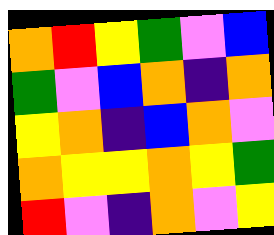[["orange", "red", "yellow", "green", "violet", "blue"], ["green", "violet", "blue", "orange", "indigo", "orange"], ["yellow", "orange", "indigo", "blue", "orange", "violet"], ["orange", "yellow", "yellow", "orange", "yellow", "green"], ["red", "violet", "indigo", "orange", "violet", "yellow"]]